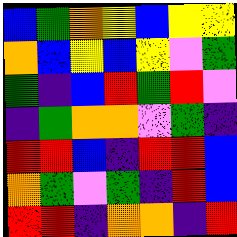[["blue", "green", "orange", "yellow", "blue", "yellow", "yellow"], ["orange", "blue", "yellow", "blue", "yellow", "violet", "green"], ["green", "indigo", "blue", "red", "green", "red", "violet"], ["indigo", "green", "orange", "orange", "violet", "green", "indigo"], ["red", "red", "blue", "indigo", "red", "red", "blue"], ["orange", "green", "violet", "green", "indigo", "red", "blue"], ["red", "red", "indigo", "orange", "orange", "indigo", "red"]]